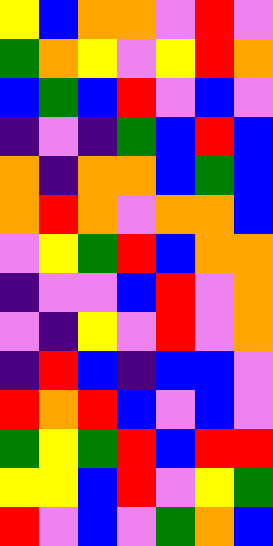[["yellow", "blue", "orange", "orange", "violet", "red", "violet"], ["green", "orange", "yellow", "violet", "yellow", "red", "orange"], ["blue", "green", "blue", "red", "violet", "blue", "violet"], ["indigo", "violet", "indigo", "green", "blue", "red", "blue"], ["orange", "indigo", "orange", "orange", "blue", "green", "blue"], ["orange", "red", "orange", "violet", "orange", "orange", "blue"], ["violet", "yellow", "green", "red", "blue", "orange", "orange"], ["indigo", "violet", "violet", "blue", "red", "violet", "orange"], ["violet", "indigo", "yellow", "violet", "red", "violet", "orange"], ["indigo", "red", "blue", "indigo", "blue", "blue", "violet"], ["red", "orange", "red", "blue", "violet", "blue", "violet"], ["green", "yellow", "green", "red", "blue", "red", "red"], ["yellow", "yellow", "blue", "red", "violet", "yellow", "green"], ["red", "violet", "blue", "violet", "green", "orange", "blue"]]